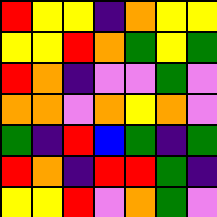[["red", "yellow", "yellow", "indigo", "orange", "yellow", "yellow"], ["yellow", "yellow", "red", "orange", "green", "yellow", "green"], ["red", "orange", "indigo", "violet", "violet", "green", "violet"], ["orange", "orange", "violet", "orange", "yellow", "orange", "violet"], ["green", "indigo", "red", "blue", "green", "indigo", "green"], ["red", "orange", "indigo", "red", "red", "green", "indigo"], ["yellow", "yellow", "red", "violet", "orange", "green", "violet"]]